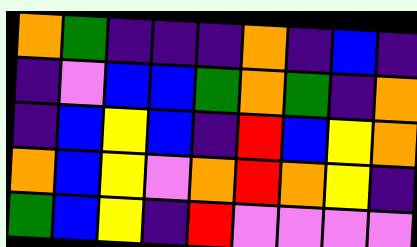[["orange", "green", "indigo", "indigo", "indigo", "orange", "indigo", "blue", "indigo"], ["indigo", "violet", "blue", "blue", "green", "orange", "green", "indigo", "orange"], ["indigo", "blue", "yellow", "blue", "indigo", "red", "blue", "yellow", "orange"], ["orange", "blue", "yellow", "violet", "orange", "red", "orange", "yellow", "indigo"], ["green", "blue", "yellow", "indigo", "red", "violet", "violet", "violet", "violet"]]